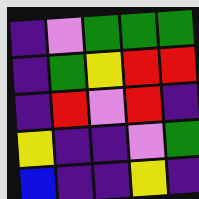[["indigo", "violet", "green", "green", "green"], ["indigo", "green", "yellow", "red", "red"], ["indigo", "red", "violet", "red", "indigo"], ["yellow", "indigo", "indigo", "violet", "green"], ["blue", "indigo", "indigo", "yellow", "indigo"]]